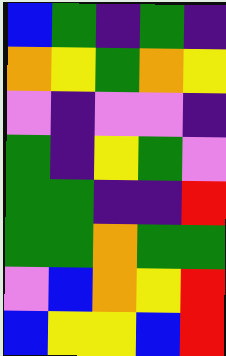[["blue", "green", "indigo", "green", "indigo"], ["orange", "yellow", "green", "orange", "yellow"], ["violet", "indigo", "violet", "violet", "indigo"], ["green", "indigo", "yellow", "green", "violet"], ["green", "green", "indigo", "indigo", "red"], ["green", "green", "orange", "green", "green"], ["violet", "blue", "orange", "yellow", "red"], ["blue", "yellow", "yellow", "blue", "red"]]